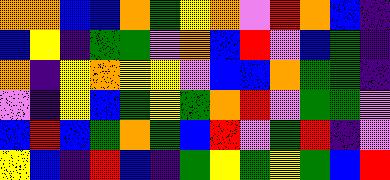[["orange", "orange", "blue", "blue", "orange", "green", "yellow", "orange", "violet", "red", "orange", "blue", "indigo"], ["blue", "yellow", "indigo", "green", "green", "violet", "orange", "blue", "red", "violet", "blue", "green", "indigo"], ["orange", "indigo", "yellow", "orange", "yellow", "yellow", "violet", "blue", "blue", "orange", "green", "green", "indigo"], ["violet", "indigo", "yellow", "blue", "green", "yellow", "green", "orange", "red", "violet", "green", "green", "violet"], ["blue", "red", "blue", "green", "orange", "green", "blue", "red", "violet", "green", "red", "indigo", "violet"], ["yellow", "blue", "indigo", "red", "blue", "indigo", "green", "yellow", "green", "yellow", "green", "blue", "red"]]